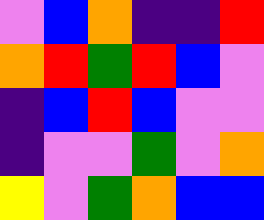[["violet", "blue", "orange", "indigo", "indigo", "red"], ["orange", "red", "green", "red", "blue", "violet"], ["indigo", "blue", "red", "blue", "violet", "violet"], ["indigo", "violet", "violet", "green", "violet", "orange"], ["yellow", "violet", "green", "orange", "blue", "blue"]]